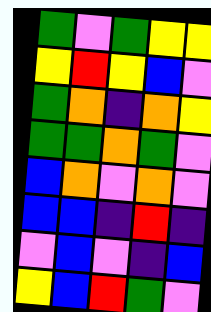[["green", "violet", "green", "yellow", "yellow"], ["yellow", "red", "yellow", "blue", "violet"], ["green", "orange", "indigo", "orange", "yellow"], ["green", "green", "orange", "green", "violet"], ["blue", "orange", "violet", "orange", "violet"], ["blue", "blue", "indigo", "red", "indigo"], ["violet", "blue", "violet", "indigo", "blue"], ["yellow", "blue", "red", "green", "violet"]]